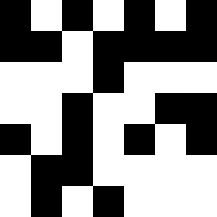[["black", "white", "black", "white", "black", "white", "black"], ["black", "black", "white", "black", "black", "black", "black"], ["white", "white", "white", "black", "white", "white", "white"], ["white", "white", "black", "white", "white", "black", "black"], ["black", "white", "black", "white", "black", "white", "black"], ["white", "black", "black", "white", "white", "white", "white"], ["white", "black", "white", "black", "white", "white", "white"]]